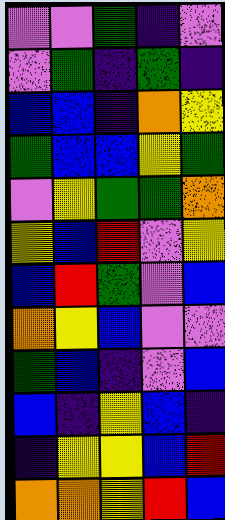[["violet", "violet", "green", "indigo", "violet"], ["violet", "green", "indigo", "green", "indigo"], ["blue", "blue", "indigo", "orange", "yellow"], ["green", "blue", "blue", "yellow", "green"], ["violet", "yellow", "green", "green", "orange"], ["yellow", "blue", "red", "violet", "yellow"], ["blue", "red", "green", "violet", "blue"], ["orange", "yellow", "blue", "violet", "violet"], ["green", "blue", "indigo", "violet", "blue"], ["blue", "indigo", "yellow", "blue", "indigo"], ["indigo", "yellow", "yellow", "blue", "red"], ["orange", "orange", "yellow", "red", "blue"]]